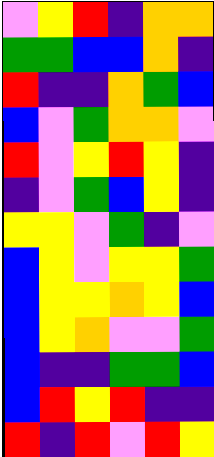[["violet", "yellow", "red", "indigo", "orange", "orange"], ["green", "green", "blue", "blue", "orange", "indigo"], ["red", "indigo", "indigo", "orange", "green", "blue"], ["blue", "violet", "green", "orange", "orange", "violet"], ["red", "violet", "yellow", "red", "yellow", "indigo"], ["indigo", "violet", "green", "blue", "yellow", "indigo"], ["yellow", "yellow", "violet", "green", "indigo", "violet"], ["blue", "yellow", "violet", "yellow", "yellow", "green"], ["blue", "yellow", "yellow", "orange", "yellow", "blue"], ["blue", "yellow", "orange", "violet", "violet", "green"], ["blue", "indigo", "indigo", "green", "green", "blue"], ["blue", "red", "yellow", "red", "indigo", "indigo"], ["red", "indigo", "red", "violet", "red", "yellow"]]